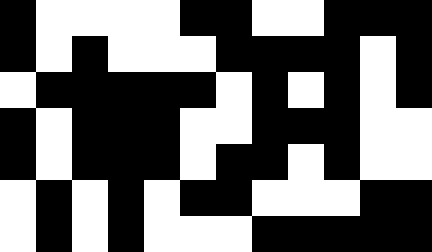[["black", "white", "white", "white", "white", "black", "black", "white", "white", "black", "black", "black"], ["black", "white", "black", "white", "white", "white", "black", "black", "black", "black", "white", "black"], ["white", "black", "black", "black", "black", "black", "white", "black", "white", "black", "white", "black"], ["black", "white", "black", "black", "black", "white", "white", "black", "black", "black", "white", "white"], ["black", "white", "black", "black", "black", "white", "black", "black", "white", "black", "white", "white"], ["white", "black", "white", "black", "white", "black", "black", "white", "white", "white", "black", "black"], ["white", "black", "white", "black", "white", "white", "white", "black", "black", "black", "black", "black"]]